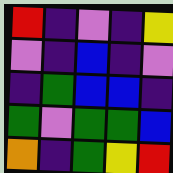[["red", "indigo", "violet", "indigo", "yellow"], ["violet", "indigo", "blue", "indigo", "violet"], ["indigo", "green", "blue", "blue", "indigo"], ["green", "violet", "green", "green", "blue"], ["orange", "indigo", "green", "yellow", "red"]]